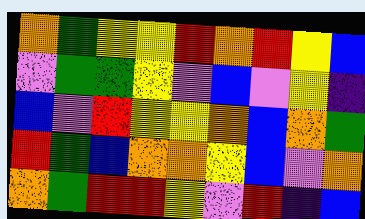[["orange", "green", "yellow", "yellow", "red", "orange", "red", "yellow", "blue"], ["violet", "green", "green", "yellow", "violet", "blue", "violet", "yellow", "indigo"], ["blue", "violet", "red", "yellow", "yellow", "orange", "blue", "orange", "green"], ["red", "green", "blue", "orange", "orange", "yellow", "blue", "violet", "orange"], ["orange", "green", "red", "red", "yellow", "violet", "red", "indigo", "blue"]]